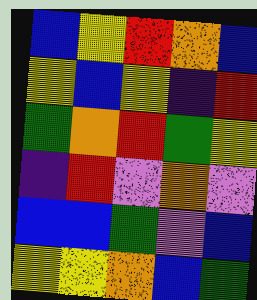[["blue", "yellow", "red", "orange", "blue"], ["yellow", "blue", "yellow", "indigo", "red"], ["green", "orange", "red", "green", "yellow"], ["indigo", "red", "violet", "orange", "violet"], ["blue", "blue", "green", "violet", "blue"], ["yellow", "yellow", "orange", "blue", "green"]]